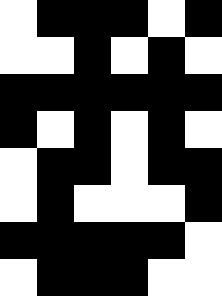[["white", "black", "black", "black", "white", "black"], ["white", "white", "black", "white", "black", "white"], ["black", "black", "black", "black", "black", "black"], ["black", "white", "black", "white", "black", "white"], ["white", "black", "black", "white", "black", "black"], ["white", "black", "white", "white", "white", "black"], ["black", "black", "black", "black", "black", "white"], ["white", "black", "black", "black", "white", "white"]]